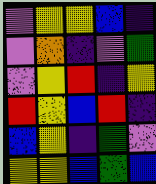[["violet", "yellow", "yellow", "blue", "indigo"], ["violet", "orange", "indigo", "violet", "green"], ["violet", "yellow", "red", "indigo", "yellow"], ["red", "yellow", "blue", "red", "indigo"], ["blue", "yellow", "indigo", "green", "violet"], ["yellow", "yellow", "blue", "green", "blue"]]